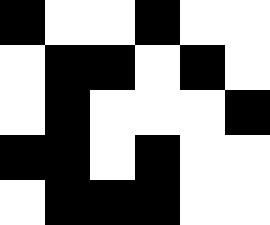[["black", "white", "white", "black", "white", "white"], ["white", "black", "black", "white", "black", "white"], ["white", "black", "white", "white", "white", "black"], ["black", "black", "white", "black", "white", "white"], ["white", "black", "black", "black", "white", "white"]]